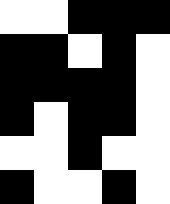[["white", "white", "black", "black", "black"], ["black", "black", "white", "black", "white"], ["black", "black", "black", "black", "white"], ["black", "white", "black", "black", "white"], ["white", "white", "black", "white", "white"], ["black", "white", "white", "black", "white"]]